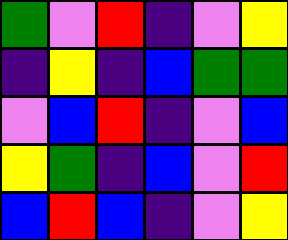[["green", "violet", "red", "indigo", "violet", "yellow"], ["indigo", "yellow", "indigo", "blue", "green", "green"], ["violet", "blue", "red", "indigo", "violet", "blue"], ["yellow", "green", "indigo", "blue", "violet", "red"], ["blue", "red", "blue", "indigo", "violet", "yellow"]]